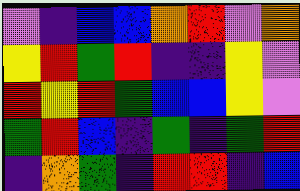[["violet", "indigo", "blue", "blue", "orange", "red", "violet", "orange"], ["yellow", "red", "green", "red", "indigo", "indigo", "yellow", "violet"], ["red", "yellow", "red", "green", "blue", "blue", "yellow", "violet"], ["green", "red", "blue", "indigo", "green", "indigo", "green", "red"], ["indigo", "orange", "green", "indigo", "red", "red", "indigo", "blue"]]